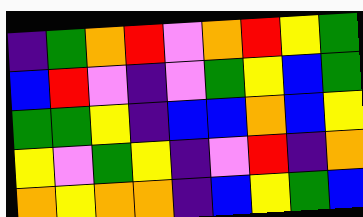[["indigo", "green", "orange", "red", "violet", "orange", "red", "yellow", "green"], ["blue", "red", "violet", "indigo", "violet", "green", "yellow", "blue", "green"], ["green", "green", "yellow", "indigo", "blue", "blue", "orange", "blue", "yellow"], ["yellow", "violet", "green", "yellow", "indigo", "violet", "red", "indigo", "orange"], ["orange", "yellow", "orange", "orange", "indigo", "blue", "yellow", "green", "blue"]]